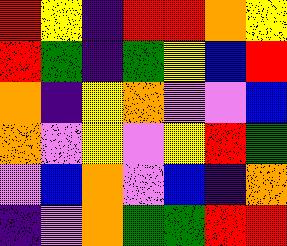[["red", "yellow", "indigo", "red", "red", "orange", "yellow"], ["red", "green", "indigo", "green", "yellow", "blue", "red"], ["orange", "indigo", "yellow", "orange", "violet", "violet", "blue"], ["orange", "violet", "yellow", "violet", "yellow", "red", "green"], ["violet", "blue", "orange", "violet", "blue", "indigo", "orange"], ["indigo", "violet", "orange", "green", "green", "red", "red"]]